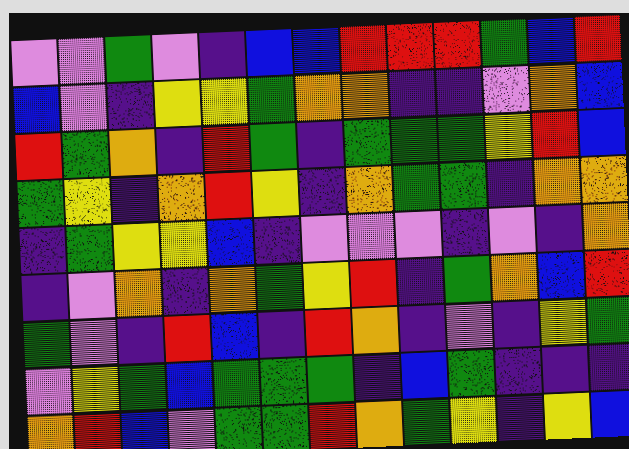[["violet", "violet", "green", "violet", "indigo", "blue", "blue", "red", "red", "red", "green", "blue", "red"], ["blue", "violet", "indigo", "yellow", "yellow", "green", "orange", "orange", "indigo", "indigo", "violet", "orange", "blue"], ["red", "green", "orange", "indigo", "red", "green", "indigo", "green", "green", "green", "yellow", "red", "blue"], ["green", "yellow", "indigo", "orange", "red", "yellow", "indigo", "orange", "green", "green", "indigo", "orange", "orange"], ["indigo", "green", "yellow", "yellow", "blue", "indigo", "violet", "violet", "violet", "indigo", "violet", "indigo", "orange"], ["indigo", "violet", "orange", "indigo", "orange", "green", "yellow", "red", "indigo", "green", "orange", "blue", "red"], ["green", "violet", "indigo", "red", "blue", "indigo", "red", "orange", "indigo", "violet", "indigo", "yellow", "green"], ["violet", "yellow", "green", "blue", "green", "green", "green", "indigo", "blue", "green", "indigo", "indigo", "indigo"], ["orange", "red", "blue", "violet", "green", "green", "red", "orange", "green", "yellow", "indigo", "yellow", "blue"]]